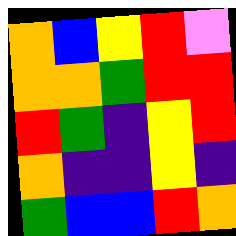[["orange", "blue", "yellow", "red", "violet"], ["orange", "orange", "green", "red", "red"], ["red", "green", "indigo", "yellow", "red"], ["orange", "indigo", "indigo", "yellow", "indigo"], ["green", "blue", "blue", "red", "orange"]]